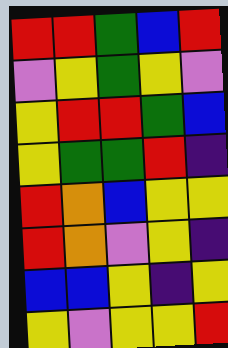[["red", "red", "green", "blue", "red"], ["violet", "yellow", "green", "yellow", "violet"], ["yellow", "red", "red", "green", "blue"], ["yellow", "green", "green", "red", "indigo"], ["red", "orange", "blue", "yellow", "yellow"], ["red", "orange", "violet", "yellow", "indigo"], ["blue", "blue", "yellow", "indigo", "yellow"], ["yellow", "violet", "yellow", "yellow", "red"]]